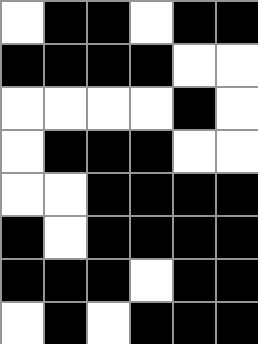[["white", "black", "black", "white", "black", "black"], ["black", "black", "black", "black", "white", "white"], ["white", "white", "white", "white", "black", "white"], ["white", "black", "black", "black", "white", "white"], ["white", "white", "black", "black", "black", "black"], ["black", "white", "black", "black", "black", "black"], ["black", "black", "black", "white", "black", "black"], ["white", "black", "white", "black", "black", "black"]]